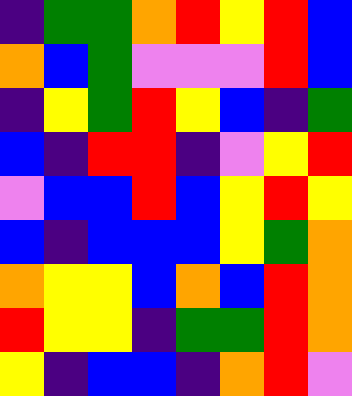[["indigo", "green", "green", "orange", "red", "yellow", "red", "blue"], ["orange", "blue", "green", "violet", "violet", "violet", "red", "blue"], ["indigo", "yellow", "green", "red", "yellow", "blue", "indigo", "green"], ["blue", "indigo", "red", "red", "indigo", "violet", "yellow", "red"], ["violet", "blue", "blue", "red", "blue", "yellow", "red", "yellow"], ["blue", "indigo", "blue", "blue", "blue", "yellow", "green", "orange"], ["orange", "yellow", "yellow", "blue", "orange", "blue", "red", "orange"], ["red", "yellow", "yellow", "indigo", "green", "green", "red", "orange"], ["yellow", "indigo", "blue", "blue", "indigo", "orange", "red", "violet"]]